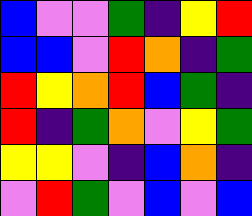[["blue", "violet", "violet", "green", "indigo", "yellow", "red"], ["blue", "blue", "violet", "red", "orange", "indigo", "green"], ["red", "yellow", "orange", "red", "blue", "green", "indigo"], ["red", "indigo", "green", "orange", "violet", "yellow", "green"], ["yellow", "yellow", "violet", "indigo", "blue", "orange", "indigo"], ["violet", "red", "green", "violet", "blue", "violet", "blue"]]